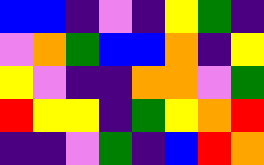[["blue", "blue", "indigo", "violet", "indigo", "yellow", "green", "indigo"], ["violet", "orange", "green", "blue", "blue", "orange", "indigo", "yellow"], ["yellow", "violet", "indigo", "indigo", "orange", "orange", "violet", "green"], ["red", "yellow", "yellow", "indigo", "green", "yellow", "orange", "red"], ["indigo", "indigo", "violet", "green", "indigo", "blue", "red", "orange"]]